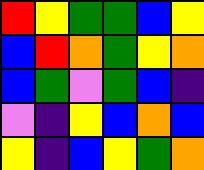[["red", "yellow", "green", "green", "blue", "yellow"], ["blue", "red", "orange", "green", "yellow", "orange"], ["blue", "green", "violet", "green", "blue", "indigo"], ["violet", "indigo", "yellow", "blue", "orange", "blue"], ["yellow", "indigo", "blue", "yellow", "green", "orange"]]